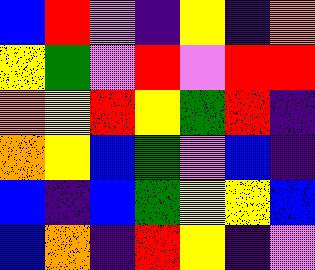[["blue", "red", "violet", "indigo", "yellow", "indigo", "orange"], ["yellow", "green", "violet", "red", "violet", "red", "red"], ["orange", "yellow", "red", "yellow", "green", "red", "indigo"], ["orange", "yellow", "blue", "green", "violet", "blue", "indigo"], ["blue", "indigo", "blue", "green", "yellow", "yellow", "blue"], ["blue", "orange", "indigo", "red", "yellow", "indigo", "violet"]]